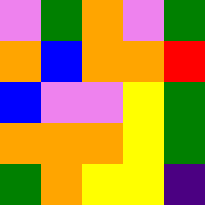[["violet", "green", "orange", "violet", "green"], ["orange", "blue", "orange", "orange", "red"], ["blue", "violet", "violet", "yellow", "green"], ["orange", "orange", "orange", "yellow", "green"], ["green", "orange", "yellow", "yellow", "indigo"]]